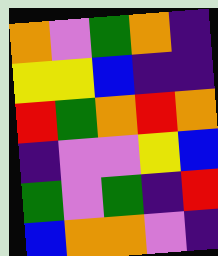[["orange", "violet", "green", "orange", "indigo"], ["yellow", "yellow", "blue", "indigo", "indigo"], ["red", "green", "orange", "red", "orange"], ["indigo", "violet", "violet", "yellow", "blue"], ["green", "violet", "green", "indigo", "red"], ["blue", "orange", "orange", "violet", "indigo"]]